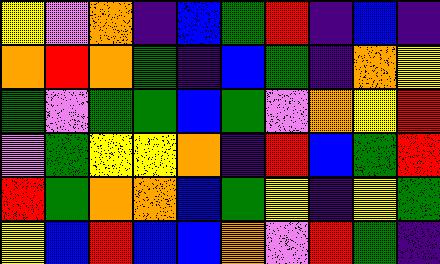[["yellow", "violet", "orange", "indigo", "blue", "green", "red", "indigo", "blue", "indigo"], ["orange", "red", "orange", "green", "indigo", "blue", "green", "indigo", "orange", "yellow"], ["green", "violet", "green", "green", "blue", "green", "violet", "orange", "yellow", "red"], ["violet", "green", "yellow", "yellow", "orange", "indigo", "red", "blue", "green", "red"], ["red", "green", "orange", "orange", "blue", "green", "yellow", "indigo", "yellow", "green"], ["yellow", "blue", "red", "blue", "blue", "orange", "violet", "red", "green", "indigo"]]